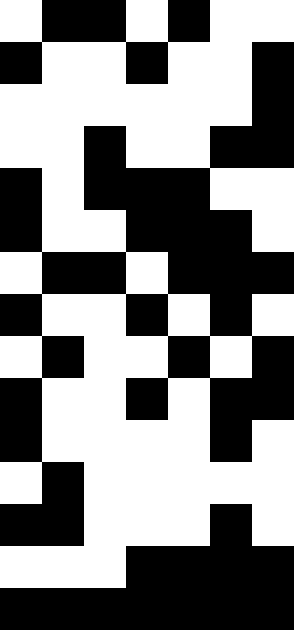[["white", "black", "black", "white", "black", "white", "white"], ["black", "white", "white", "black", "white", "white", "black"], ["white", "white", "white", "white", "white", "white", "black"], ["white", "white", "black", "white", "white", "black", "black"], ["black", "white", "black", "black", "black", "white", "white"], ["black", "white", "white", "black", "black", "black", "white"], ["white", "black", "black", "white", "black", "black", "black"], ["black", "white", "white", "black", "white", "black", "white"], ["white", "black", "white", "white", "black", "white", "black"], ["black", "white", "white", "black", "white", "black", "black"], ["black", "white", "white", "white", "white", "black", "white"], ["white", "black", "white", "white", "white", "white", "white"], ["black", "black", "white", "white", "white", "black", "white"], ["white", "white", "white", "black", "black", "black", "black"], ["black", "black", "black", "black", "black", "black", "black"]]